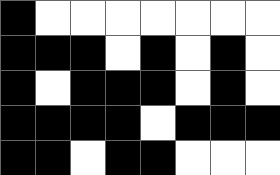[["black", "white", "white", "white", "white", "white", "white", "white"], ["black", "black", "black", "white", "black", "white", "black", "white"], ["black", "white", "black", "black", "black", "white", "black", "white"], ["black", "black", "black", "black", "white", "black", "black", "black"], ["black", "black", "white", "black", "black", "white", "white", "white"]]